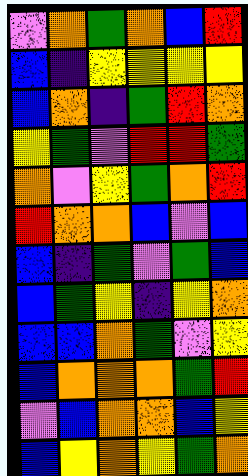[["violet", "orange", "green", "orange", "blue", "red"], ["blue", "indigo", "yellow", "yellow", "yellow", "yellow"], ["blue", "orange", "indigo", "green", "red", "orange"], ["yellow", "green", "violet", "red", "red", "green"], ["orange", "violet", "yellow", "green", "orange", "red"], ["red", "orange", "orange", "blue", "violet", "blue"], ["blue", "indigo", "green", "violet", "green", "blue"], ["blue", "green", "yellow", "indigo", "yellow", "orange"], ["blue", "blue", "orange", "green", "violet", "yellow"], ["blue", "orange", "orange", "orange", "green", "red"], ["violet", "blue", "orange", "orange", "blue", "yellow"], ["blue", "yellow", "orange", "yellow", "green", "orange"]]